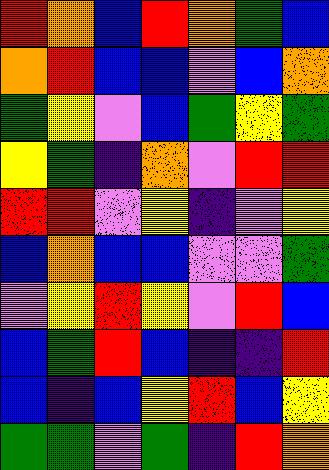[["red", "orange", "blue", "red", "orange", "green", "blue"], ["orange", "red", "blue", "blue", "violet", "blue", "orange"], ["green", "yellow", "violet", "blue", "green", "yellow", "green"], ["yellow", "green", "indigo", "orange", "violet", "red", "red"], ["red", "red", "violet", "yellow", "indigo", "violet", "yellow"], ["blue", "orange", "blue", "blue", "violet", "violet", "green"], ["violet", "yellow", "red", "yellow", "violet", "red", "blue"], ["blue", "green", "red", "blue", "indigo", "indigo", "red"], ["blue", "indigo", "blue", "yellow", "red", "blue", "yellow"], ["green", "green", "violet", "green", "indigo", "red", "orange"]]